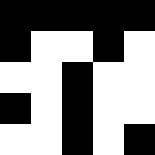[["black", "black", "black", "black", "black"], ["black", "white", "white", "black", "white"], ["white", "white", "black", "white", "white"], ["black", "white", "black", "white", "white"], ["white", "white", "black", "white", "black"]]